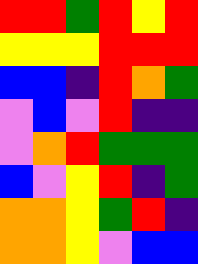[["red", "red", "green", "red", "yellow", "red"], ["yellow", "yellow", "yellow", "red", "red", "red"], ["blue", "blue", "indigo", "red", "orange", "green"], ["violet", "blue", "violet", "red", "indigo", "indigo"], ["violet", "orange", "red", "green", "green", "green"], ["blue", "violet", "yellow", "red", "indigo", "green"], ["orange", "orange", "yellow", "green", "red", "indigo"], ["orange", "orange", "yellow", "violet", "blue", "blue"]]